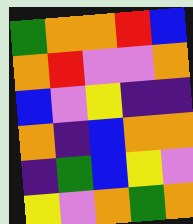[["green", "orange", "orange", "red", "blue"], ["orange", "red", "violet", "violet", "orange"], ["blue", "violet", "yellow", "indigo", "indigo"], ["orange", "indigo", "blue", "orange", "orange"], ["indigo", "green", "blue", "yellow", "violet"], ["yellow", "violet", "orange", "green", "orange"]]